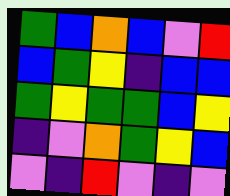[["green", "blue", "orange", "blue", "violet", "red"], ["blue", "green", "yellow", "indigo", "blue", "blue"], ["green", "yellow", "green", "green", "blue", "yellow"], ["indigo", "violet", "orange", "green", "yellow", "blue"], ["violet", "indigo", "red", "violet", "indigo", "violet"]]